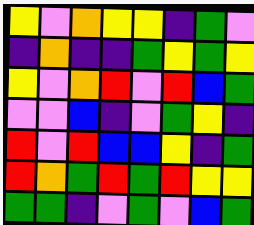[["yellow", "violet", "orange", "yellow", "yellow", "indigo", "green", "violet"], ["indigo", "orange", "indigo", "indigo", "green", "yellow", "green", "yellow"], ["yellow", "violet", "orange", "red", "violet", "red", "blue", "green"], ["violet", "violet", "blue", "indigo", "violet", "green", "yellow", "indigo"], ["red", "violet", "red", "blue", "blue", "yellow", "indigo", "green"], ["red", "orange", "green", "red", "green", "red", "yellow", "yellow"], ["green", "green", "indigo", "violet", "green", "violet", "blue", "green"]]